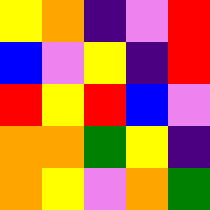[["yellow", "orange", "indigo", "violet", "red"], ["blue", "violet", "yellow", "indigo", "red"], ["red", "yellow", "red", "blue", "violet"], ["orange", "orange", "green", "yellow", "indigo"], ["orange", "yellow", "violet", "orange", "green"]]